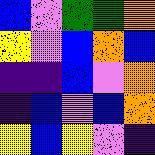[["blue", "violet", "green", "green", "orange"], ["yellow", "violet", "blue", "orange", "blue"], ["indigo", "indigo", "blue", "violet", "orange"], ["indigo", "blue", "violet", "blue", "orange"], ["yellow", "blue", "yellow", "violet", "indigo"]]